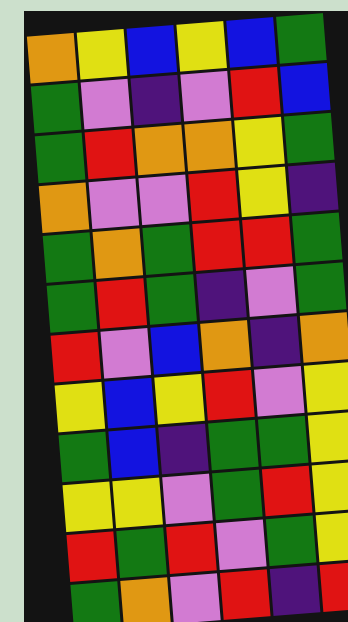[["orange", "yellow", "blue", "yellow", "blue", "green"], ["green", "violet", "indigo", "violet", "red", "blue"], ["green", "red", "orange", "orange", "yellow", "green"], ["orange", "violet", "violet", "red", "yellow", "indigo"], ["green", "orange", "green", "red", "red", "green"], ["green", "red", "green", "indigo", "violet", "green"], ["red", "violet", "blue", "orange", "indigo", "orange"], ["yellow", "blue", "yellow", "red", "violet", "yellow"], ["green", "blue", "indigo", "green", "green", "yellow"], ["yellow", "yellow", "violet", "green", "red", "yellow"], ["red", "green", "red", "violet", "green", "yellow"], ["green", "orange", "violet", "red", "indigo", "red"]]